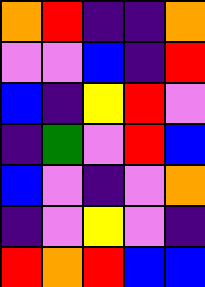[["orange", "red", "indigo", "indigo", "orange"], ["violet", "violet", "blue", "indigo", "red"], ["blue", "indigo", "yellow", "red", "violet"], ["indigo", "green", "violet", "red", "blue"], ["blue", "violet", "indigo", "violet", "orange"], ["indigo", "violet", "yellow", "violet", "indigo"], ["red", "orange", "red", "blue", "blue"]]